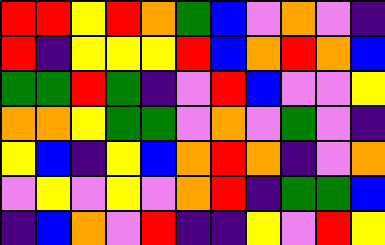[["red", "red", "yellow", "red", "orange", "green", "blue", "violet", "orange", "violet", "indigo"], ["red", "indigo", "yellow", "yellow", "yellow", "red", "blue", "orange", "red", "orange", "blue"], ["green", "green", "red", "green", "indigo", "violet", "red", "blue", "violet", "violet", "yellow"], ["orange", "orange", "yellow", "green", "green", "violet", "orange", "violet", "green", "violet", "indigo"], ["yellow", "blue", "indigo", "yellow", "blue", "orange", "red", "orange", "indigo", "violet", "orange"], ["violet", "yellow", "violet", "yellow", "violet", "orange", "red", "indigo", "green", "green", "blue"], ["indigo", "blue", "orange", "violet", "red", "indigo", "indigo", "yellow", "violet", "red", "yellow"]]